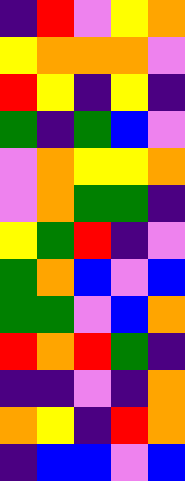[["indigo", "red", "violet", "yellow", "orange"], ["yellow", "orange", "orange", "orange", "violet"], ["red", "yellow", "indigo", "yellow", "indigo"], ["green", "indigo", "green", "blue", "violet"], ["violet", "orange", "yellow", "yellow", "orange"], ["violet", "orange", "green", "green", "indigo"], ["yellow", "green", "red", "indigo", "violet"], ["green", "orange", "blue", "violet", "blue"], ["green", "green", "violet", "blue", "orange"], ["red", "orange", "red", "green", "indigo"], ["indigo", "indigo", "violet", "indigo", "orange"], ["orange", "yellow", "indigo", "red", "orange"], ["indigo", "blue", "blue", "violet", "blue"]]